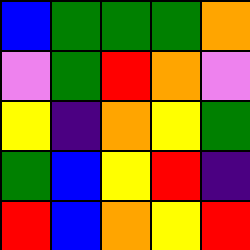[["blue", "green", "green", "green", "orange"], ["violet", "green", "red", "orange", "violet"], ["yellow", "indigo", "orange", "yellow", "green"], ["green", "blue", "yellow", "red", "indigo"], ["red", "blue", "orange", "yellow", "red"]]